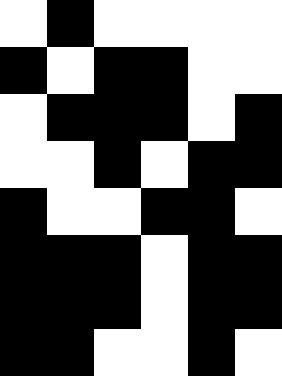[["white", "black", "white", "white", "white", "white"], ["black", "white", "black", "black", "white", "white"], ["white", "black", "black", "black", "white", "black"], ["white", "white", "black", "white", "black", "black"], ["black", "white", "white", "black", "black", "white"], ["black", "black", "black", "white", "black", "black"], ["black", "black", "black", "white", "black", "black"], ["black", "black", "white", "white", "black", "white"]]